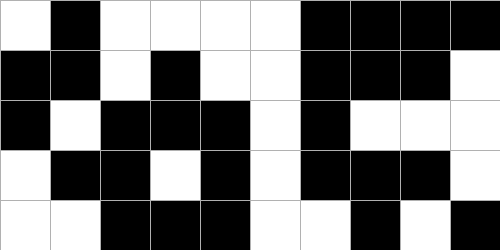[["white", "black", "white", "white", "white", "white", "black", "black", "black", "black"], ["black", "black", "white", "black", "white", "white", "black", "black", "black", "white"], ["black", "white", "black", "black", "black", "white", "black", "white", "white", "white"], ["white", "black", "black", "white", "black", "white", "black", "black", "black", "white"], ["white", "white", "black", "black", "black", "white", "white", "black", "white", "black"]]